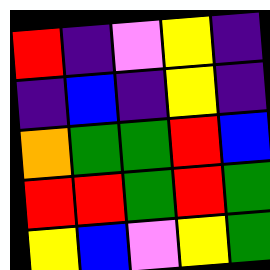[["red", "indigo", "violet", "yellow", "indigo"], ["indigo", "blue", "indigo", "yellow", "indigo"], ["orange", "green", "green", "red", "blue"], ["red", "red", "green", "red", "green"], ["yellow", "blue", "violet", "yellow", "green"]]